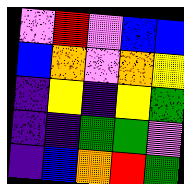[["violet", "red", "violet", "blue", "blue"], ["blue", "orange", "violet", "orange", "yellow"], ["indigo", "yellow", "indigo", "yellow", "green"], ["indigo", "indigo", "green", "green", "violet"], ["indigo", "blue", "orange", "red", "green"]]